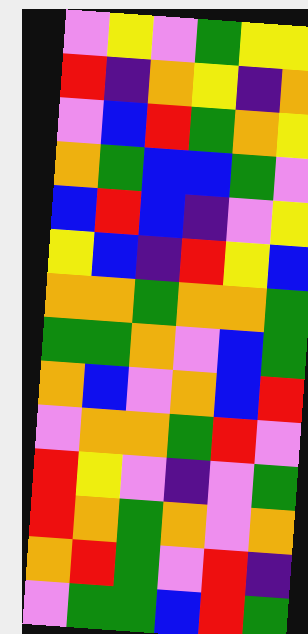[["violet", "yellow", "violet", "green", "yellow", "yellow"], ["red", "indigo", "orange", "yellow", "indigo", "orange"], ["violet", "blue", "red", "green", "orange", "yellow"], ["orange", "green", "blue", "blue", "green", "violet"], ["blue", "red", "blue", "indigo", "violet", "yellow"], ["yellow", "blue", "indigo", "red", "yellow", "blue"], ["orange", "orange", "green", "orange", "orange", "green"], ["green", "green", "orange", "violet", "blue", "green"], ["orange", "blue", "violet", "orange", "blue", "red"], ["violet", "orange", "orange", "green", "red", "violet"], ["red", "yellow", "violet", "indigo", "violet", "green"], ["red", "orange", "green", "orange", "violet", "orange"], ["orange", "red", "green", "violet", "red", "indigo"], ["violet", "green", "green", "blue", "red", "green"]]